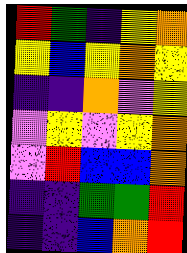[["red", "green", "indigo", "yellow", "orange"], ["yellow", "blue", "yellow", "orange", "yellow"], ["indigo", "indigo", "orange", "violet", "yellow"], ["violet", "yellow", "violet", "yellow", "orange"], ["violet", "red", "blue", "blue", "orange"], ["indigo", "indigo", "green", "green", "red"], ["indigo", "indigo", "blue", "orange", "red"]]